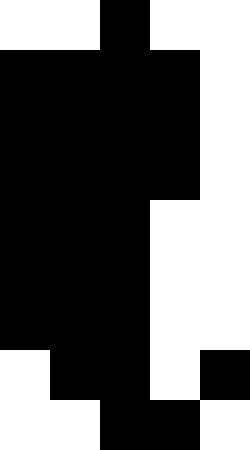[["white", "white", "black", "white", "white"], ["black", "black", "black", "black", "white"], ["black", "black", "black", "black", "white"], ["black", "black", "black", "black", "white"], ["black", "black", "black", "white", "white"], ["black", "black", "black", "white", "white"], ["black", "black", "black", "white", "white"], ["white", "black", "black", "white", "black"], ["white", "white", "black", "black", "white"]]